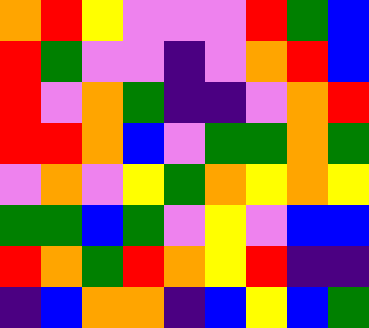[["orange", "red", "yellow", "violet", "violet", "violet", "red", "green", "blue"], ["red", "green", "violet", "violet", "indigo", "violet", "orange", "red", "blue"], ["red", "violet", "orange", "green", "indigo", "indigo", "violet", "orange", "red"], ["red", "red", "orange", "blue", "violet", "green", "green", "orange", "green"], ["violet", "orange", "violet", "yellow", "green", "orange", "yellow", "orange", "yellow"], ["green", "green", "blue", "green", "violet", "yellow", "violet", "blue", "blue"], ["red", "orange", "green", "red", "orange", "yellow", "red", "indigo", "indigo"], ["indigo", "blue", "orange", "orange", "indigo", "blue", "yellow", "blue", "green"]]